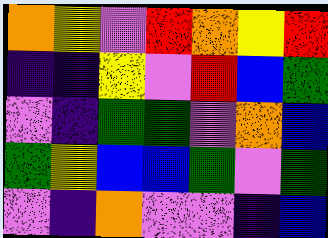[["orange", "yellow", "violet", "red", "orange", "yellow", "red"], ["indigo", "indigo", "yellow", "violet", "red", "blue", "green"], ["violet", "indigo", "green", "green", "violet", "orange", "blue"], ["green", "yellow", "blue", "blue", "green", "violet", "green"], ["violet", "indigo", "orange", "violet", "violet", "indigo", "blue"]]